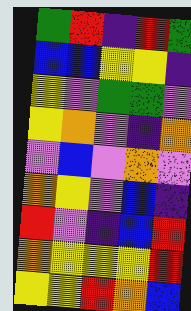[["green", "red", "indigo", "red", "green"], ["blue", "blue", "yellow", "yellow", "indigo"], ["yellow", "violet", "green", "green", "violet"], ["yellow", "orange", "violet", "indigo", "orange"], ["violet", "blue", "violet", "orange", "violet"], ["orange", "yellow", "violet", "blue", "indigo"], ["red", "violet", "indigo", "blue", "red"], ["orange", "yellow", "yellow", "yellow", "red"], ["yellow", "yellow", "red", "orange", "blue"]]